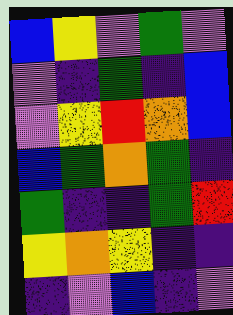[["blue", "yellow", "violet", "green", "violet"], ["violet", "indigo", "green", "indigo", "blue"], ["violet", "yellow", "red", "orange", "blue"], ["blue", "green", "orange", "green", "indigo"], ["green", "indigo", "indigo", "green", "red"], ["yellow", "orange", "yellow", "indigo", "indigo"], ["indigo", "violet", "blue", "indigo", "violet"]]